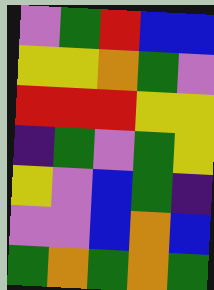[["violet", "green", "red", "blue", "blue"], ["yellow", "yellow", "orange", "green", "violet"], ["red", "red", "red", "yellow", "yellow"], ["indigo", "green", "violet", "green", "yellow"], ["yellow", "violet", "blue", "green", "indigo"], ["violet", "violet", "blue", "orange", "blue"], ["green", "orange", "green", "orange", "green"]]